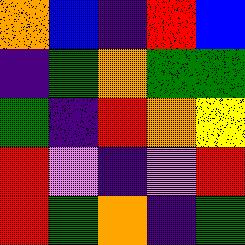[["orange", "blue", "indigo", "red", "blue"], ["indigo", "green", "orange", "green", "green"], ["green", "indigo", "red", "orange", "yellow"], ["red", "violet", "indigo", "violet", "red"], ["red", "green", "orange", "indigo", "green"]]